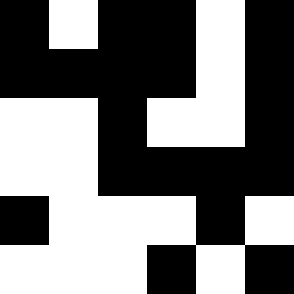[["black", "white", "black", "black", "white", "black"], ["black", "black", "black", "black", "white", "black"], ["white", "white", "black", "white", "white", "black"], ["white", "white", "black", "black", "black", "black"], ["black", "white", "white", "white", "black", "white"], ["white", "white", "white", "black", "white", "black"]]